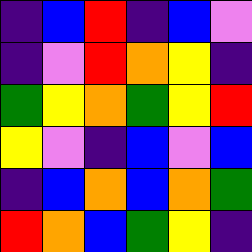[["indigo", "blue", "red", "indigo", "blue", "violet"], ["indigo", "violet", "red", "orange", "yellow", "indigo"], ["green", "yellow", "orange", "green", "yellow", "red"], ["yellow", "violet", "indigo", "blue", "violet", "blue"], ["indigo", "blue", "orange", "blue", "orange", "green"], ["red", "orange", "blue", "green", "yellow", "indigo"]]